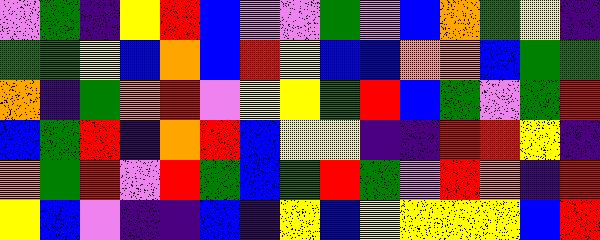[["violet", "green", "indigo", "yellow", "red", "blue", "violet", "violet", "green", "violet", "blue", "orange", "green", "yellow", "indigo"], ["green", "green", "yellow", "blue", "orange", "blue", "red", "yellow", "blue", "blue", "orange", "orange", "blue", "green", "green"], ["orange", "indigo", "green", "orange", "red", "violet", "yellow", "yellow", "green", "red", "blue", "green", "violet", "green", "red"], ["blue", "green", "red", "indigo", "orange", "red", "blue", "yellow", "yellow", "indigo", "indigo", "red", "red", "yellow", "indigo"], ["orange", "green", "red", "violet", "red", "green", "blue", "green", "red", "green", "violet", "red", "orange", "indigo", "red"], ["yellow", "blue", "violet", "indigo", "indigo", "blue", "indigo", "yellow", "blue", "yellow", "yellow", "yellow", "yellow", "blue", "red"]]